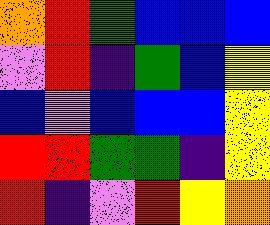[["orange", "red", "green", "blue", "blue", "blue"], ["violet", "red", "indigo", "green", "blue", "yellow"], ["blue", "violet", "blue", "blue", "blue", "yellow"], ["red", "red", "green", "green", "indigo", "yellow"], ["red", "indigo", "violet", "red", "yellow", "orange"]]